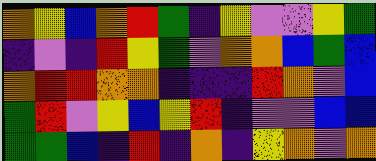[["orange", "yellow", "blue", "orange", "red", "green", "indigo", "yellow", "violet", "violet", "yellow", "green"], ["indigo", "violet", "indigo", "red", "yellow", "green", "violet", "orange", "orange", "blue", "green", "blue"], ["orange", "red", "red", "orange", "orange", "indigo", "indigo", "indigo", "red", "orange", "violet", "blue"], ["green", "red", "violet", "yellow", "blue", "yellow", "red", "indigo", "violet", "violet", "blue", "blue"], ["green", "green", "blue", "indigo", "red", "indigo", "orange", "indigo", "yellow", "orange", "violet", "orange"]]